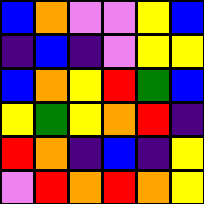[["blue", "orange", "violet", "violet", "yellow", "blue"], ["indigo", "blue", "indigo", "violet", "yellow", "yellow"], ["blue", "orange", "yellow", "red", "green", "blue"], ["yellow", "green", "yellow", "orange", "red", "indigo"], ["red", "orange", "indigo", "blue", "indigo", "yellow"], ["violet", "red", "orange", "red", "orange", "yellow"]]